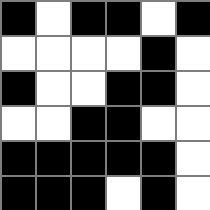[["black", "white", "black", "black", "white", "black"], ["white", "white", "white", "white", "black", "white"], ["black", "white", "white", "black", "black", "white"], ["white", "white", "black", "black", "white", "white"], ["black", "black", "black", "black", "black", "white"], ["black", "black", "black", "white", "black", "white"]]